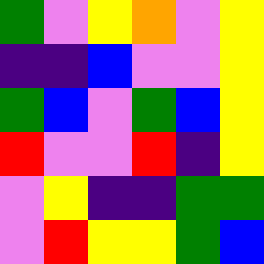[["green", "violet", "yellow", "orange", "violet", "yellow"], ["indigo", "indigo", "blue", "violet", "violet", "yellow"], ["green", "blue", "violet", "green", "blue", "yellow"], ["red", "violet", "violet", "red", "indigo", "yellow"], ["violet", "yellow", "indigo", "indigo", "green", "green"], ["violet", "red", "yellow", "yellow", "green", "blue"]]